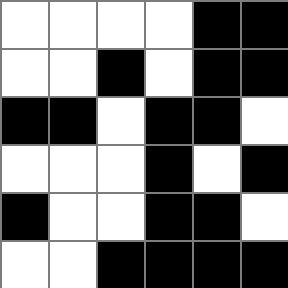[["white", "white", "white", "white", "black", "black"], ["white", "white", "black", "white", "black", "black"], ["black", "black", "white", "black", "black", "white"], ["white", "white", "white", "black", "white", "black"], ["black", "white", "white", "black", "black", "white"], ["white", "white", "black", "black", "black", "black"]]